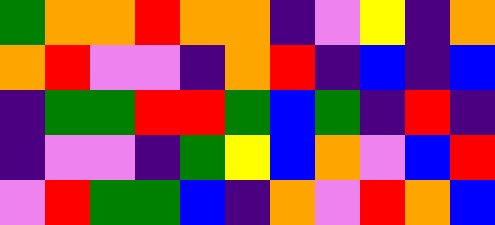[["green", "orange", "orange", "red", "orange", "orange", "indigo", "violet", "yellow", "indigo", "orange"], ["orange", "red", "violet", "violet", "indigo", "orange", "red", "indigo", "blue", "indigo", "blue"], ["indigo", "green", "green", "red", "red", "green", "blue", "green", "indigo", "red", "indigo"], ["indigo", "violet", "violet", "indigo", "green", "yellow", "blue", "orange", "violet", "blue", "red"], ["violet", "red", "green", "green", "blue", "indigo", "orange", "violet", "red", "orange", "blue"]]